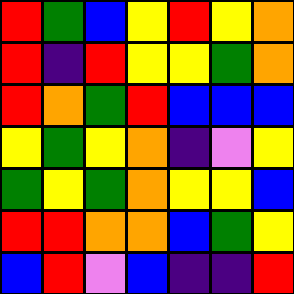[["red", "green", "blue", "yellow", "red", "yellow", "orange"], ["red", "indigo", "red", "yellow", "yellow", "green", "orange"], ["red", "orange", "green", "red", "blue", "blue", "blue"], ["yellow", "green", "yellow", "orange", "indigo", "violet", "yellow"], ["green", "yellow", "green", "orange", "yellow", "yellow", "blue"], ["red", "red", "orange", "orange", "blue", "green", "yellow"], ["blue", "red", "violet", "blue", "indigo", "indigo", "red"]]